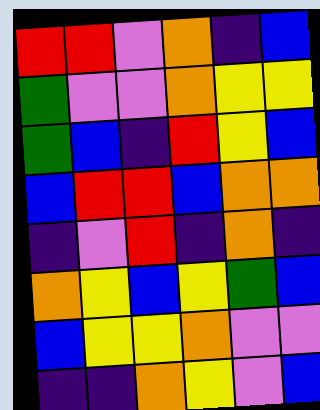[["red", "red", "violet", "orange", "indigo", "blue"], ["green", "violet", "violet", "orange", "yellow", "yellow"], ["green", "blue", "indigo", "red", "yellow", "blue"], ["blue", "red", "red", "blue", "orange", "orange"], ["indigo", "violet", "red", "indigo", "orange", "indigo"], ["orange", "yellow", "blue", "yellow", "green", "blue"], ["blue", "yellow", "yellow", "orange", "violet", "violet"], ["indigo", "indigo", "orange", "yellow", "violet", "blue"]]